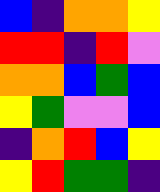[["blue", "indigo", "orange", "orange", "yellow"], ["red", "red", "indigo", "red", "violet"], ["orange", "orange", "blue", "green", "blue"], ["yellow", "green", "violet", "violet", "blue"], ["indigo", "orange", "red", "blue", "yellow"], ["yellow", "red", "green", "green", "indigo"]]